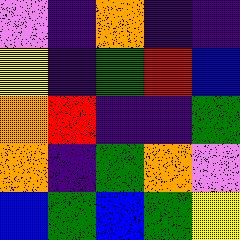[["violet", "indigo", "orange", "indigo", "indigo"], ["yellow", "indigo", "green", "red", "blue"], ["orange", "red", "indigo", "indigo", "green"], ["orange", "indigo", "green", "orange", "violet"], ["blue", "green", "blue", "green", "yellow"]]